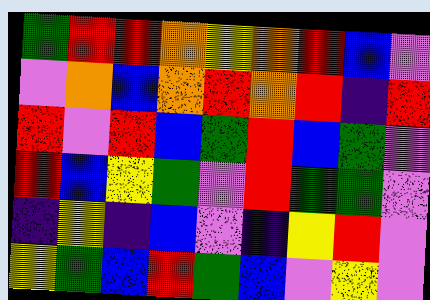[["green", "red", "red", "orange", "yellow", "orange", "red", "blue", "violet"], ["violet", "orange", "blue", "orange", "red", "orange", "red", "indigo", "red"], ["red", "violet", "red", "blue", "green", "red", "blue", "green", "violet"], ["red", "blue", "yellow", "green", "violet", "red", "green", "green", "violet"], ["indigo", "yellow", "indigo", "blue", "violet", "indigo", "yellow", "red", "violet"], ["yellow", "green", "blue", "red", "green", "blue", "violet", "yellow", "violet"]]